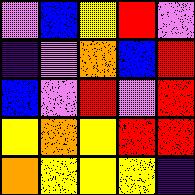[["violet", "blue", "yellow", "red", "violet"], ["indigo", "violet", "orange", "blue", "red"], ["blue", "violet", "red", "violet", "red"], ["yellow", "orange", "yellow", "red", "red"], ["orange", "yellow", "yellow", "yellow", "indigo"]]